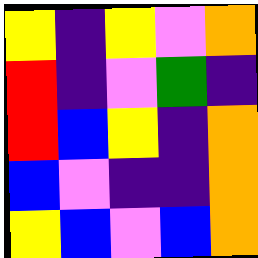[["yellow", "indigo", "yellow", "violet", "orange"], ["red", "indigo", "violet", "green", "indigo"], ["red", "blue", "yellow", "indigo", "orange"], ["blue", "violet", "indigo", "indigo", "orange"], ["yellow", "blue", "violet", "blue", "orange"]]